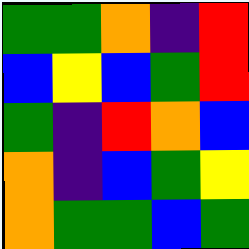[["green", "green", "orange", "indigo", "red"], ["blue", "yellow", "blue", "green", "red"], ["green", "indigo", "red", "orange", "blue"], ["orange", "indigo", "blue", "green", "yellow"], ["orange", "green", "green", "blue", "green"]]